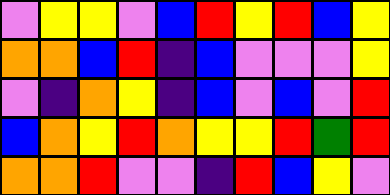[["violet", "yellow", "yellow", "violet", "blue", "red", "yellow", "red", "blue", "yellow"], ["orange", "orange", "blue", "red", "indigo", "blue", "violet", "violet", "violet", "yellow"], ["violet", "indigo", "orange", "yellow", "indigo", "blue", "violet", "blue", "violet", "red"], ["blue", "orange", "yellow", "red", "orange", "yellow", "yellow", "red", "green", "red"], ["orange", "orange", "red", "violet", "violet", "indigo", "red", "blue", "yellow", "violet"]]